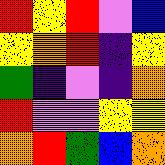[["red", "yellow", "red", "violet", "blue"], ["yellow", "orange", "red", "indigo", "yellow"], ["green", "indigo", "violet", "indigo", "orange"], ["red", "violet", "violet", "yellow", "yellow"], ["orange", "red", "green", "blue", "orange"]]